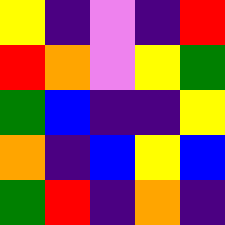[["yellow", "indigo", "violet", "indigo", "red"], ["red", "orange", "violet", "yellow", "green"], ["green", "blue", "indigo", "indigo", "yellow"], ["orange", "indigo", "blue", "yellow", "blue"], ["green", "red", "indigo", "orange", "indigo"]]